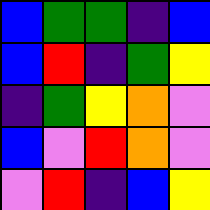[["blue", "green", "green", "indigo", "blue"], ["blue", "red", "indigo", "green", "yellow"], ["indigo", "green", "yellow", "orange", "violet"], ["blue", "violet", "red", "orange", "violet"], ["violet", "red", "indigo", "blue", "yellow"]]